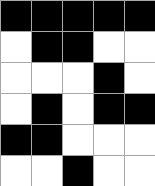[["black", "black", "black", "black", "black"], ["white", "black", "black", "white", "white"], ["white", "white", "white", "black", "white"], ["white", "black", "white", "black", "black"], ["black", "black", "white", "white", "white"], ["white", "white", "black", "white", "white"]]